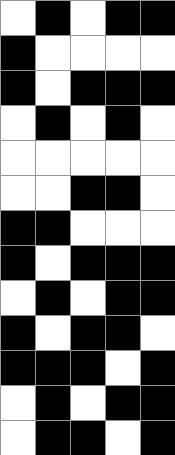[["white", "black", "white", "black", "black"], ["black", "white", "white", "white", "white"], ["black", "white", "black", "black", "black"], ["white", "black", "white", "black", "white"], ["white", "white", "white", "white", "white"], ["white", "white", "black", "black", "white"], ["black", "black", "white", "white", "white"], ["black", "white", "black", "black", "black"], ["white", "black", "white", "black", "black"], ["black", "white", "black", "black", "white"], ["black", "black", "black", "white", "black"], ["white", "black", "white", "black", "black"], ["white", "black", "black", "white", "black"]]